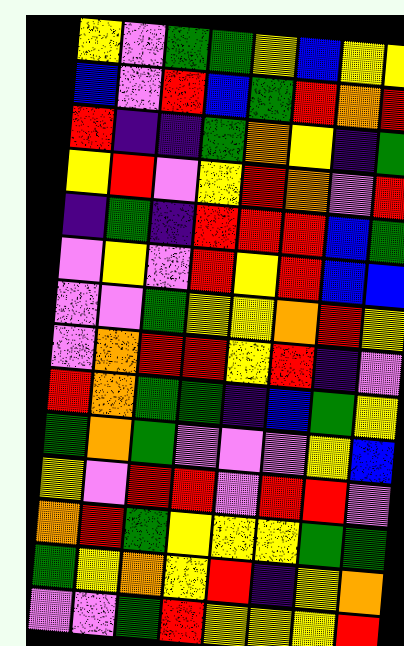[["yellow", "violet", "green", "green", "yellow", "blue", "yellow", "yellow"], ["blue", "violet", "red", "blue", "green", "red", "orange", "red"], ["red", "indigo", "indigo", "green", "orange", "yellow", "indigo", "green"], ["yellow", "red", "violet", "yellow", "red", "orange", "violet", "red"], ["indigo", "green", "indigo", "red", "red", "red", "blue", "green"], ["violet", "yellow", "violet", "red", "yellow", "red", "blue", "blue"], ["violet", "violet", "green", "yellow", "yellow", "orange", "red", "yellow"], ["violet", "orange", "red", "red", "yellow", "red", "indigo", "violet"], ["red", "orange", "green", "green", "indigo", "blue", "green", "yellow"], ["green", "orange", "green", "violet", "violet", "violet", "yellow", "blue"], ["yellow", "violet", "red", "red", "violet", "red", "red", "violet"], ["orange", "red", "green", "yellow", "yellow", "yellow", "green", "green"], ["green", "yellow", "orange", "yellow", "red", "indigo", "yellow", "orange"], ["violet", "violet", "green", "red", "yellow", "yellow", "yellow", "red"]]